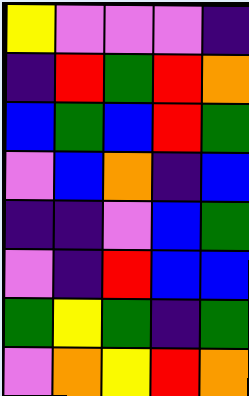[["yellow", "violet", "violet", "violet", "indigo"], ["indigo", "red", "green", "red", "orange"], ["blue", "green", "blue", "red", "green"], ["violet", "blue", "orange", "indigo", "blue"], ["indigo", "indigo", "violet", "blue", "green"], ["violet", "indigo", "red", "blue", "blue"], ["green", "yellow", "green", "indigo", "green"], ["violet", "orange", "yellow", "red", "orange"]]